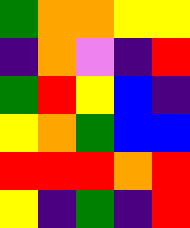[["green", "orange", "orange", "yellow", "yellow"], ["indigo", "orange", "violet", "indigo", "red"], ["green", "red", "yellow", "blue", "indigo"], ["yellow", "orange", "green", "blue", "blue"], ["red", "red", "red", "orange", "red"], ["yellow", "indigo", "green", "indigo", "red"]]